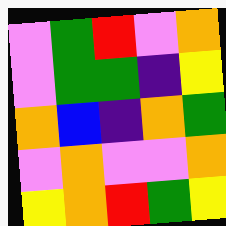[["violet", "green", "red", "violet", "orange"], ["violet", "green", "green", "indigo", "yellow"], ["orange", "blue", "indigo", "orange", "green"], ["violet", "orange", "violet", "violet", "orange"], ["yellow", "orange", "red", "green", "yellow"]]